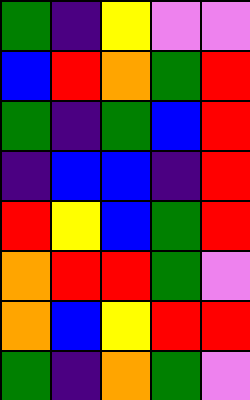[["green", "indigo", "yellow", "violet", "violet"], ["blue", "red", "orange", "green", "red"], ["green", "indigo", "green", "blue", "red"], ["indigo", "blue", "blue", "indigo", "red"], ["red", "yellow", "blue", "green", "red"], ["orange", "red", "red", "green", "violet"], ["orange", "blue", "yellow", "red", "red"], ["green", "indigo", "orange", "green", "violet"]]